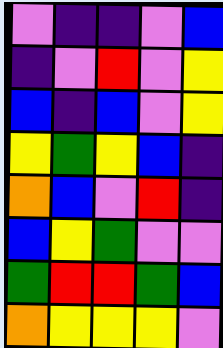[["violet", "indigo", "indigo", "violet", "blue"], ["indigo", "violet", "red", "violet", "yellow"], ["blue", "indigo", "blue", "violet", "yellow"], ["yellow", "green", "yellow", "blue", "indigo"], ["orange", "blue", "violet", "red", "indigo"], ["blue", "yellow", "green", "violet", "violet"], ["green", "red", "red", "green", "blue"], ["orange", "yellow", "yellow", "yellow", "violet"]]